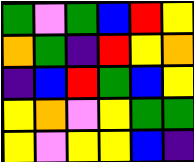[["green", "violet", "green", "blue", "red", "yellow"], ["orange", "green", "indigo", "red", "yellow", "orange"], ["indigo", "blue", "red", "green", "blue", "yellow"], ["yellow", "orange", "violet", "yellow", "green", "green"], ["yellow", "violet", "yellow", "yellow", "blue", "indigo"]]